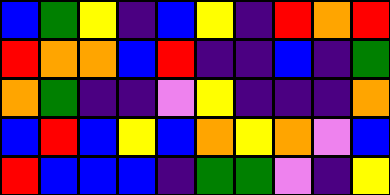[["blue", "green", "yellow", "indigo", "blue", "yellow", "indigo", "red", "orange", "red"], ["red", "orange", "orange", "blue", "red", "indigo", "indigo", "blue", "indigo", "green"], ["orange", "green", "indigo", "indigo", "violet", "yellow", "indigo", "indigo", "indigo", "orange"], ["blue", "red", "blue", "yellow", "blue", "orange", "yellow", "orange", "violet", "blue"], ["red", "blue", "blue", "blue", "indigo", "green", "green", "violet", "indigo", "yellow"]]